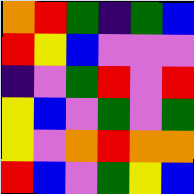[["orange", "red", "green", "indigo", "green", "blue"], ["red", "yellow", "blue", "violet", "violet", "violet"], ["indigo", "violet", "green", "red", "violet", "red"], ["yellow", "blue", "violet", "green", "violet", "green"], ["yellow", "violet", "orange", "red", "orange", "orange"], ["red", "blue", "violet", "green", "yellow", "blue"]]